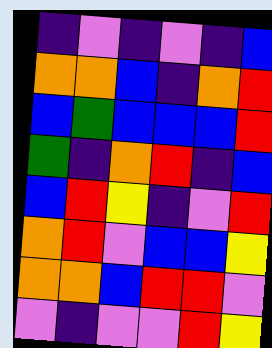[["indigo", "violet", "indigo", "violet", "indigo", "blue"], ["orange", "orange", "blue", "indigo", "orange", "red"], ["blue", "green", "blue", "blue", "blue", "red"], ["green", "indigo", "orange", "red", "indigo", "blue"], ["blue", "red", "yellow", "indigo", "violet", "red"], ["orange", "red", "violet", "blue", "blue", "yellow"], ["orange", "orange", "blue", "red", "red", "violet"], ["violet", "indigo", "violet", "violet", "red", "yellow"]]